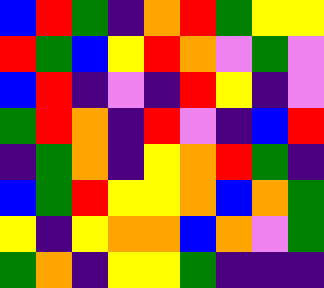[["blue", "red", "green", "indigo", "orange", "red", "green", "yellow", "yellow"], ["red", "green", "blue", "yellow", "red", "orange", "violet", "green", "violet"], ["blue", "red", "indigo", "violet", "indigo", "red", "yellow", "indigo", "violet"], ["green", "red", "orange", "indigo", "red", "violet", "indigo", "blue", "red"], ["indigo", "green", "orange", "indigo", "yellow", "orange", "red", "green", "indigo"], ["blue", "green", "red", "yellow", "yellow", "orange", "blue", "orange", "green"], ["yellow", "indigo", "yellow", "orange", "orange", "blue", "orange", "violet", "green"], ["green", "orange", "indigo", "yellow", "yellow", "green", "indigo", "indigo", "indigo"]]